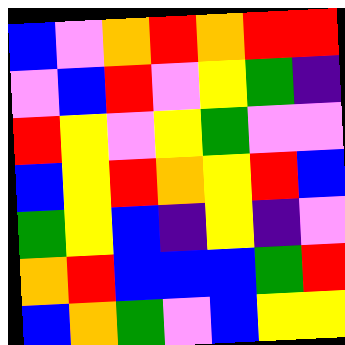[["blue", "violet", "orange", "red", "orange", "red", "red"], ["violet", "blue", "red", "violet", "yellow", "green", "indigo"], ["red", "yellow", "violet", "yellow", "green", "violet", "violet"], ["blue", "yellow", "red", "orange", "yellow", "red", "blue"], ["green", "yellow", "blue", "indigo", "yellow", "indigo", "violet"], ["orange", "red", "blue", "blue", "blue", "green", "red"], ["blue", "orange", "green", "violet", "blue", "yellow", "yellow"]]